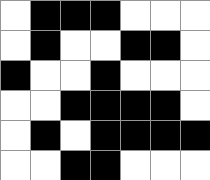[["white", "black", "black", "black", "white", "white", "white"], ["white", "black", "white", "white", "black", "black", "white"], ["black", "white", "white", "black", "white", "white", "white"], ["white", "white", "black", "black", "black", "black", "white"], ["white", "black", "white", "black", "black", "black", "black"], ["white", "white", "black", "black", "white", "white", "white"]]